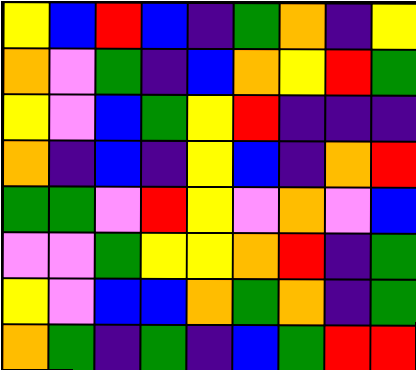[["yellow", "blue", "red", "blue", "indigo", "green", "orange", "indigo", "yellow"], ["orange", "violet", "green", "indigo", "blue", "orange", "yellow", "red", "green"], ["yellow", "violet", "blue", "green", "yellow", "red", "indigo", "indigo", "indigo"], ["orange", "indigo", "blue", "indigo", "yellow", "blue", "indigo", "orange", "red"], ["green", "green", "violet", "red", "yellow", "violet", "orange", "violet", "blue"], ["violet", "violet", "green", "yellow", "yellow", "orange", "red", "indigo", "green"], ["yellow", "violet", "blue", "blue", "orange", "green", "orange", "indigo", "green"], ["orange", "green", "indigo", "green", "indigo", "blue", "green", "red", "red"]]